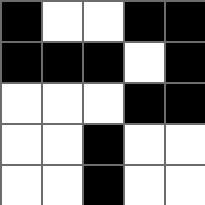[["black", "white", "white", "black", "black"], ["black", "black", "black", "white", "black"], ["white", "white", "white", "black", "black"], ["white", "white", "black", "white", "white"], ["white", "white", "black", "white", "white"]]